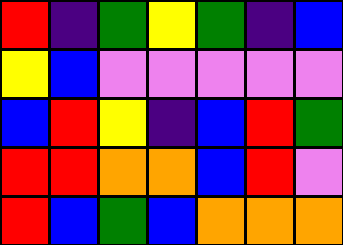[["red", "indigo", "green", "yellow", "green", "indigo", "blue"], ["yellow", "blue", "violet", "violet", "violet", "violet", "violet"], ["blue", "red", "yellow", "indigo", "blue", "red", "green"], ["red", "red", "orange", "orange", "blue", "red", "violet"], ["red", "blue", "green", "blue", "orange", "orange", "orange"]]